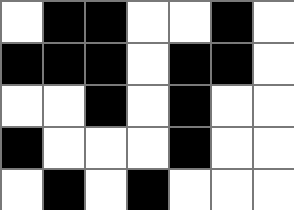[["white", "black", "black", "white", "white", "black", "white"], ["black", "black", "black", "white", "black", "black", "white"], ["white", "white", "black", "white", "black", "white", "white"], ["black", "white", "white", "white", "black", "white", "white"], ["white", "black", "white", "black", "white", "white", "white"]]